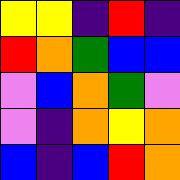[["yellow", "yellow", "indigo", "red", "indigo"], ["red", "orange", "green", "blue", "blue"], ["violet", "blue", "orange", "green", "violet"], ["violet", "indigo", "orange", "yellow", "orange"], ["blue", "indigo", "blue", "red", "orange"]]